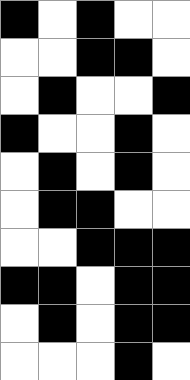[["black", "white", "black", "white", "white"], ["white", "white", "black", "black", "white"], ["white", "black", "white", "white", "black"], ["black", "white", "white", "black", "white"], ["white", "black", "white", "black", "white"], ["white", "black", "black", "white", "white"], ["white", "white", "black", "black", "black"], ["black", "black", "white", "black", "black"], ["white", "black", "white", "black", "black"], ["white", "white", "white", "black", "white"]]